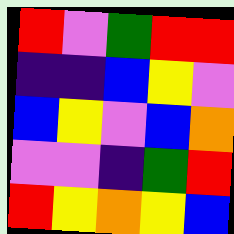[["red", "violet", "green", "red", "red"], ["indigo", "indigo", "blue", "yellow", "violet"], ["blue", "yellow", "violet", "blue", "orange"], ["violet", "violet", "indigo", "green", "red"], ["red", "yellow", "orange", "yellow", "blue"]]